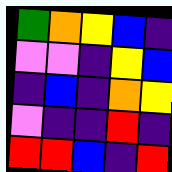[["green", "orange", "yellow", "blue", "indigo"], ["violet", "violet", "indigo", "yellow", "blue"], ["indigo", "blue", "indigo", "orange", "yellow"], ["violet", "indigo", "indigo", "red", "indigo"], ["red", "red", "blue", "indigo", "red"]]